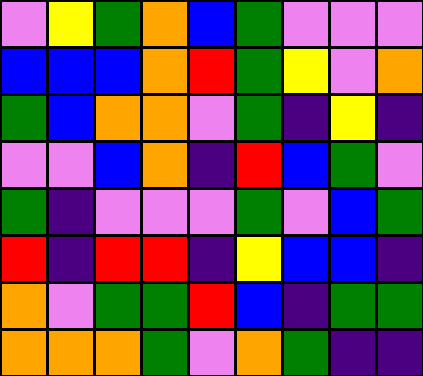[["violet", "yellow", "green", "orange", "blue", "green", "violet", "violet", "violet"], ["blue", "blue", "blue", "orange", "red", "green", "yellow", "violet", "orange"], ["green", "blue", "orange", "orange", "violet", "green", "indigo", "yellow", "indigo"], ["violet", "violet", "blue", "orange", "indigo", "red", "blue", "green", "violet"], ["green", "indigo", "violet", "violet", "violet", "green", "violet", "blue", "green"], ["red", "indigo", "red", "red", "indigo", "yellow", "blue", "blue", "indigo"], ["orange", "violet", "green", "green", "red", "blue", "indigo", "green", "green"], ["orange", "orange", "orange", "green", "violet", "orange", "green", "indigo", "indigo"]]